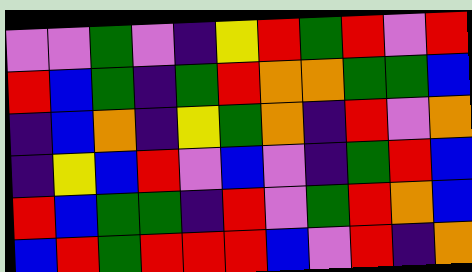[["violet", "violet", "green", "violet", "indigo", "yellow", "red", "green", "red", "violet", "red"], ["red", "blue", "green", "indigo", "green", "red", "orange", "orange", "green", "green", "blue"], ["indigo", "blue", "orange", "indigo", "yellow", "green", "orange", "indigo", "red", "violet", "orange"], ["indigo", "yellow", "blue", "red", "violet", "blue", "violet", "indigo", "green", "red", "blue"], ["red", "blue", "green", "green", "indigo", "red", "violet", "green", "red", "orange", "blue"], ["blue", "red", "green", "red", "red", "red", "blue", "violet", "red", "indigo", "orange"]]